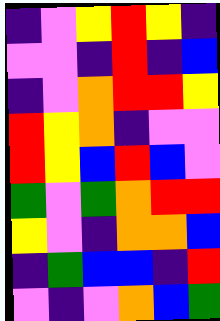[["indigo", "violet", "yellow", "red", "yellow", "indigo"], ["violet", "violet", "indigo", "red", "indigo", "blue"], ["indigo", "violet", "orange", "red", "red", "yellow"], ["red", "yellow", "orange", "indigo", "violet", "violet"], ["red", "yellow", "blue", "red", "blue", "violet"], ["green", "violet", "green", "orange", "red", "red"], ["yellow", "violet", "indigo", "orange", "orange", "blue"], ["indigo", "green", "blue", "blue", "indigo", "red"], ["violet", "indigo", "violet", "orange", "blue", "green"]]